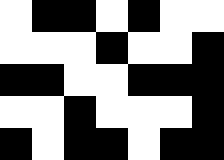[["white", "black", "black", "white", "black", "white", "white"], ["white", "white", "white", "black", "white", "white", "black"], ["black", "black", "white", "white", "black", "black", "black"], ["white", "white", "black", "white", "white", "white", "black"], ["black", "white", "black", "black", "white", "black", "black"]]